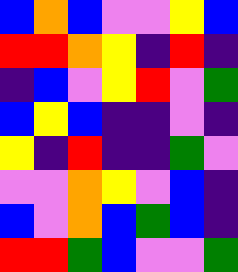[["blue", "orange", "blue", "violet", "violet", "yellow", "blue"], ["red", "red", "orange", "yellow", "indigo", "red", "indigo"], ["indigo", "blue", "violet", "yellow", "red", "violet", "green"], ["blue", "yellow", "blue", "indigo", "indigo", "violet", "indigo"], ["yellow", "indigo", "red", "indigo", "indigo", "green", "violet"], ["violet", "violet", "orange", "yellow", "violet", "blue", "indigo"], ["blue", "violet", "orange", "blue", "green", "blue", "indigo"], ["red", "red", "green", "blue", "violet", "violet", "green"]]